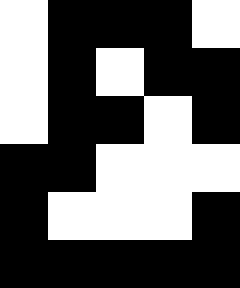[["white", "black", "black", "black", "white"], ["white", "black", "white", "black", "black"], ["white", "black", "black", "white", "black"], ["black", "black", "white", "white", "white"], ["black", "white", "white", "white", "black"], ["black", "black", "black", "black", "black"]]